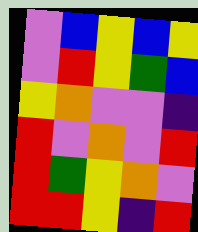[["violet", "blue", "yellow", "blue", "yellow"], ["violet", "red", "yellow", "green", "blue"], ["yellow", "orange", "violet", "violet", "indigo"], ["red", "violet", "orange", "violet", "red"], ["red", "green", "yellow", "orange", "violet"], ["red", "red", "yellow", "indigo", "red"]]